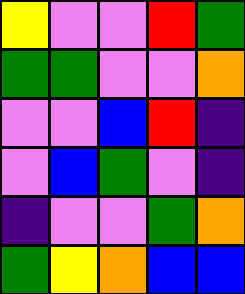[["yellow", "violet", "violet", "red", "green"], ["green", "green", "violet", "violet", "orange"], ["violet", "violet", "blue", "red", "indigo"], ["violet", "blue", "green", "violet", "indigo"], ["indigo", "violet", "violet", "green", "orange"], ["green", "yellow", "orange", "blue", "blue"]]